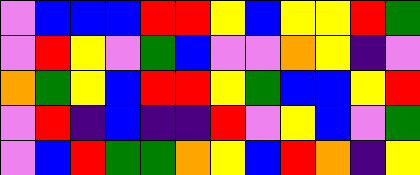[["violet", "blue", "blue", "blue", "red", "red", "yellow", "blue", "yellow", "yellow", "red", "green"], ["violet", "red", "yellow", "violet", "green", "blue", "violet", "violet", "orange", "yellow", "indigo", "violet"], ["orange", "green", "yellow", "blue", "red", "red", "yellow", "green", "blue", "blue", "yellow", "red"], ["violet", "red", "indigo", "blue", "indigo", "indigo", "red", "violet", "yellow", "blue", "violet", "green"], ["violet", "blue", "red", "green", "green", "orange", "yellow", "blue", "red", "orange", "indigo", "yellow"]]